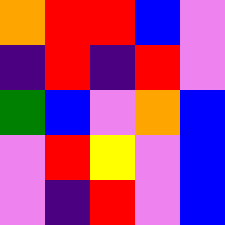[["orange", "red", "red", "blue", "violet"], ["indigo", "red", "indigo", "red", "violet"], ["green", "blue", "violet", "orange", "blue"], ["violet", "red", "yellow", "violet", "blue"], ["violet", "indigo", "red", "violet", "blue"]]